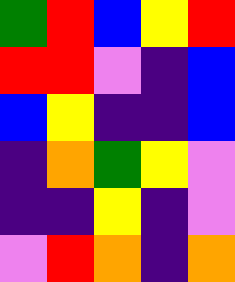[["green", "red", "blue", "yellow", "red"], ["red", "red", "violet", "indigo", "blue"], ["blue", "yellow", "indigo", "indigo", "blue"], ["indigo", "orange", "green", "yellow", "violet"], ["indigo", "indigo", "yellow", "indigo", "violet"], ["violet", "red", "orange", "indigo", "orange"]]